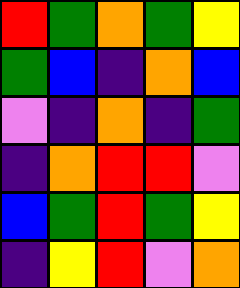[["red", "green", "orange", "green", "yellow"], ["green", "blue", "indigo", "orange", "blue"], ["violet", "indigo", "orange", "indigo", "green"], ["indigo", "orange", "red", "red", "violet"], ["blue", "green", "red", "green", "yellow"], ["indigo", "yellow", "red", "violet", "orange"]]